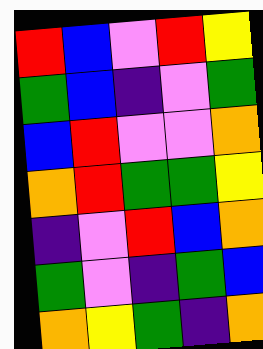[["red", "blue", "violet", "red", "yellow"], ["green", "blue", "indigo", "violet", "green"], ["blue", "red", "violet", "violet", "orange"], ["orange", "red", "green", "green", "yellow"], ["indigo", "violet", "red", "blue", "orange"], ["green", "violet", "indigo", "green", "blue"], ["orange", "yellow", "green", "indigo", "orange"]]